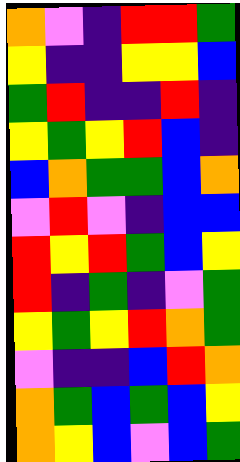[["orange", "violet", "indigo", "red", "red", "green"], ["yellow", "indigo", "indigo", "yellow", "yellow", "blue"], ["green", "red", "indigo", "indigo", "red", "indigo"], ["yellow", "green", "yellow", "red", "blue", "indigo"], ["blue", "orange", "green", "green", "blue", "orange"], ["violet", "red", "violet", "indigo", "blue", "blue"], ["red", "yellow", "red", "green", "blue", "yellow"], ["red", "indigo", "green", "indigo", "violet", "green"], ["yellow", "green", "yellow", "red", "orange", "green"], ["violet", "indigo", "indigo", "blue", "red", "orange"], ["orange", "green", "blue", "green", "blue", "yellow"], ["orange", "yellow", "blue", "violet", "blue", "green"]]